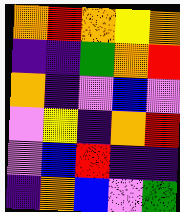[["orange", "red", "orange", "yellow", "orange"], ["indigo", "indigo", "green", "orange", "red"], ["orange", "indigo", "violet", "blue", "violet"], ["violet", "yellow", "indigo", "orange", "red"], ["violet", "blue", "red", "indigo", "indigo"], ["indigo", "orange", "blue", "violet", "green"]]